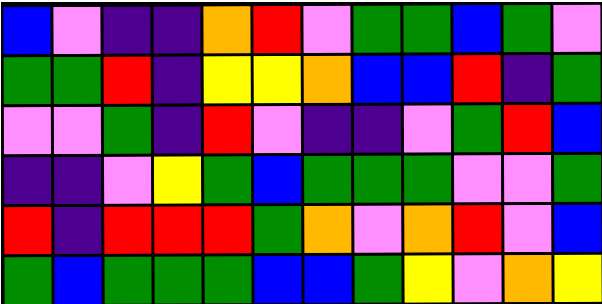[["blue", "violet", "indigo", "indigo", "orange", "red", "violet", "green", "green", "blue", "green", "violet"], ["green", "green", "red", "indigo", "yellow", "yellow", "orange", "blue", "blue", "red", "indigo", "green"], ["violet", "violet", "green", "indigo", "red", "violet", "indigo", "indigo", "violet", "green", "red", "blue"], ["indigo", "indigo", "violet", "yellow", "green", "blue", "green", "green", "green", "violet", "violet", "green"], ["red", "indigo", "red", "red", "red", "green", "orange", "violet", "orange", "red", "violet", "blue"], ["green", "blue", "green", "green", "green", "blue", "blue", "green", "yellow", "violet", "orange", "yellow"]]